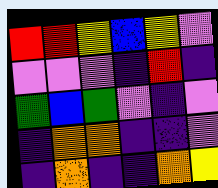[["red", "red", "yellow", "blue", "yellow", "violet"], ["violet", "violet", "violet", "indigo", "red", "indigo"], ["green", "blue", "green", "violet", "indigo", "violet"], ["indigo", "orange", "orange", "indigo", "indigo", "violet"], ["indigo", "orange", "indigo", "indigo", "orange", "yellow"]]